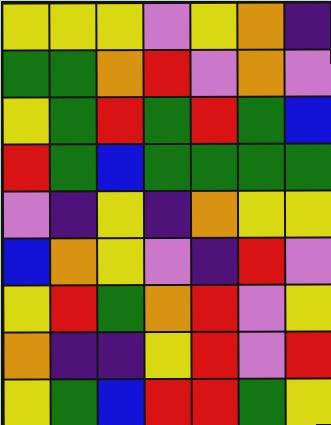[["yellow", "yellow", "yellow", "violet", "yellow", "orange", "indigo"], ["green", "green", "orange", "red", "violet", "orange", "violet"], ["yellow", "green", "red", "green", "red", "green", "blue"], ["red", "green", "blue", "green", "green", "green", "green"], ["violet", "indigo", "yellow", "indigo", "orange", "yellow", "yellow"], ["blue", "orange", "yellow", "violet", "indigo", "red", "violet"], ["yellow", "red", "green", "orange", "red", "violet", "yellow"], ["orange", "indigo", "indigo", "yellow", "red", "violet", "red"], ["yellow", "green", "blue", "red", "red", "green", "yellow"]]